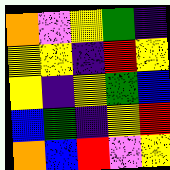[["orange", "violet", "yellow", "green", "indigo"], ["yellow", "yellow", "indigo", "red", "yellow"], ["yellow", "indigo", "yellow", "green", "blue"], ["blue", "green", "indigo", "yellow", "red"], ["orange", "blue", "red", "violet", "yellow"]]